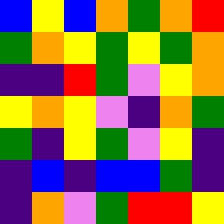[["blue", "yellow", "blue", "orange", "green", "orange", "red"], ["green", "orange", "yellow", "green", "yellow", "green", "orange"], ["indigo", "indigo", "red", "green", "violet", "yellow", "orange"], ["yellow", "orange", "yellow", "violet", "indigo", "orange", "green"], ["green", "indigo", "yellow", "green", "violet", "yellow", "indigo"], ["indigo", "blue", "indigo", "blue", "blue", "green", "indigo"], ["indigo", "orange", "violet", "green", "red", "red", "yellow"]]